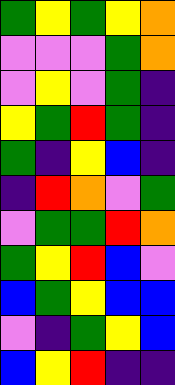[["green", "yellow", "green", "yellow", "orange"], ["violet", "violet", "violet", "green", "orange"], ["violet", "yellow", "violet", "green", "indigo"], ["yellow", "green", "red", "green", "indigo"], ["green", "indigo", "yellow", "blue", "indigo"], ["indigo", "red", "orange", "violet", "green"], ["violet", "green", "green", "red", "orange"], ["green", "yellow", "red", "blue", "violet"], ["blue", "green", "yellow", "blue", "blue"], ["violet", "indigo", "green", "yellow", "blue"], ["blue", "yellow", "red", "indigo", "indigo"]]